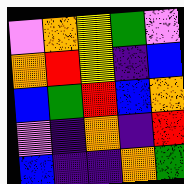[["violet", "orange", "yellow", "green", "violet"], ["orange", "red", "yellow", "indigo", "blue"], ["blue", "green", "red", "blue", "orange"], ["violet", "indigo", "orange", "indigo", "red"], ["blue", "indigo", "indigo", "orange", "green"]]